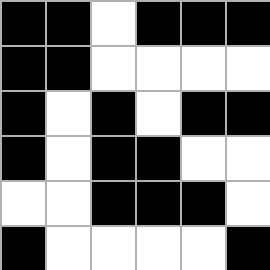[["black", "black", "white", "black", "black", "black"], ["black", "black", "white", "white", "white", "white"], ["black", "white", "black", "white", "black", "black"], ["black", "white", "black", "black", "white", "white"], ["white", "white", "black", "black", "black", "white"], ["black", "white", "white", "white", "white", "black"]]